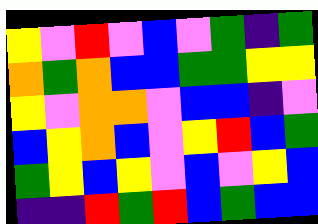[["yellow", "violet", "red", "violet", "blue", "violet", "green", "indigo", "green"], ["orange", "green", "orange", "blue", "blue", "green", "green", "yellow", "yellow"], ["yellow", "violet", "orange", "orange", "violet", "blue", "blue", "indigo", "violet"], ["blue", "yellow", "orange", "blue", "violet", "yellow", "red", "blue", "green"], ["green", "yellow", "blue", "yellow", "violet", "blue", "violet", "yellow", "blue"], ["indigo", "indigo", "red", "green", "red", "blue", "green", "blue", "blue"]]